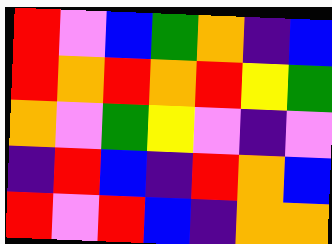[["red", "violet", "blue", "green", "orange", "indigo", "blue"], ["red", "orange", "red", "orange", "red", "yellow", "green"], ["orange", "violet", "green", "yellow", "violet", "indigo", "violet"], ["indigo", "red", "blue", "indigo", "red", "orange", "blue"], ["red", "violet", "red", "blue", "indigo", "orange", "orange"]]